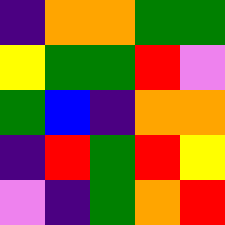[["indigo", "orange", "orange", "green", "green"], ["yellow", "green", "green", "red", "violet"], ["green", "blue", "indigo", "orange", "orange"], ["indigo", "red", "green", "red", "yellow"], ["violet", "indigo", "green", "orange", "red"]]